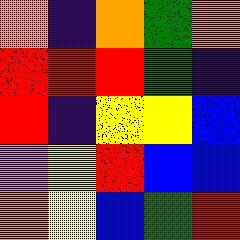[["orange", "indigo", "orange", "green", "orange"], ["red", "red", "red", "green", "indigo"], ["red", "indigo", "yellow", "yellow", "blue"], ["violet", "yellow", "red", "blue", "blue"], ["orange", "yellow", "blue", "green", "red"]]